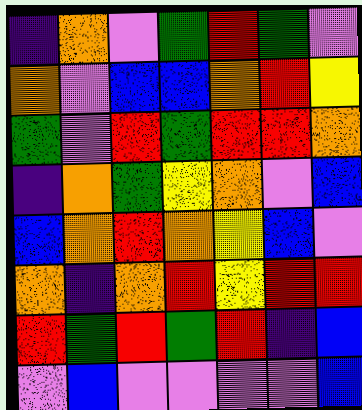[["indigo", "orange", "violet", "green", "red", "green", "violet"], ["orange", "violet", "blue", "blue", "orange", "red", "yellow"], ["green", "violet", "red", "green", "red", "red", "orange"], ["indigo", "orange", "green", "yellow", "orange", "violet", "blue"], ["blue", "orange", "red", "orange", "yellow", "blue", "violet"], ["orange", "indigo", "orange", "red", "yellow", "red", "red"], ["red", "green", "red", "green", "red", "indigo", "blue"], ["violet", "blue", "violet", "violet", "violet", "violet", "blue"]]